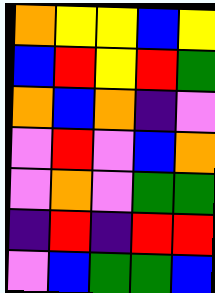[["orange", "yellow", "yellow", "blue", "yellow"], ["blue", "red", "yellow", "red", "green"], ["orange", "blue", "orange", "indigo", "violet"], ["violet", "red", "violet", "blue", "orange"], ["violet", "orange", "violet", "green", "green"], ["indigo", "red", "indigo", "red", "red"], ["violet", "blue", "green", "green", "blue"]]